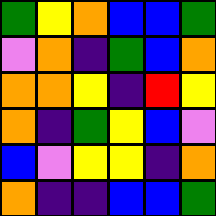[["green", "yellow", "orange", "blue", "blue", "green"], ["violet", "orange", "indigo", "green", "blue", "orange"], ["orange", "orange", "yellow", "indigo", "red", "yellow"], ["orange", "indigo", "green", "yellow", "blue", "violet"], ["blue", "violet", "yellow", "yellow", "indigo", "orange"], ["orange", "indigo", "indigo", "blue", "blue", "green"]]